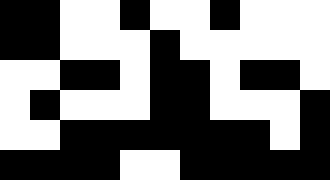[["black", "black", "white", "white", "black", "white", "white", "black", "white", "white", "white"], ["black", "black", "white", "white", "white", "black", "white", "white", "white", "white", "white"], ["white", "white", "black", "black", "white", "black", "black", "white", "black", "black", "white"], ["white", "black", "white", "white", "white", "black", "black", "white", "white", "white", "black"], ["white", "white", "black", "black", "black", "black", "black", "black", "black", "white", "black"], ["black", "black", "black", "black", "white", "white", "black", "black", "black", "black", "black"]]